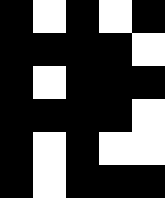[["black", "white", "black", "white", "black"], ["black", "black", "black", "black", "white"], ["black", "white", "black", "black", "black"], ["black", "black", "black", "black", "white"], ["black", "white", "black", "white", "white"], ["black", "white", "black", "black", "black"]]